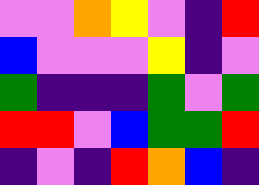[["violet", "violet", "orange", "yellow", "violet", "indigo", "red"], ["blue", "violet", "violet", "violet", "yellow", "indigo", "violet"], ["green", "indigo", "indigo", "indigo", "green", "violet", "green"], ["red", "red", "violet", "blue", "green", "green", "red"], ["indigo", "violet", "indigo", "red", "orange", "blue", "indigo"]]